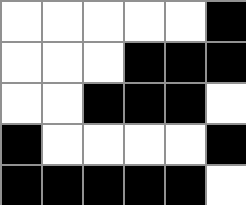[["white", "white", "white", "white", "white", "black"], ["white", "white", "white", "black", "black", "black"], ["white", "white", "black", "black", "black", "white"], ["black", "white", "white", "white", "white", "black"], ["black", "black", "black", "black", "black", "white"]]